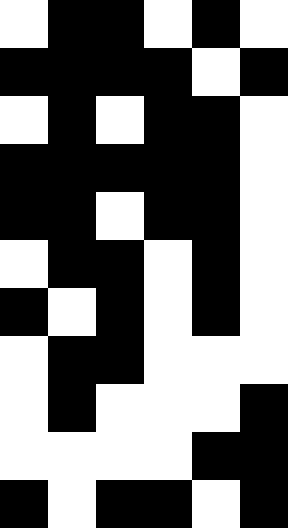[["white", "black", "black", "white", "black", "white"], ["black", "black", "black", "black", "white", "black"], ["white", "black", "white", "black", "black", "white"], ["black", "black", "black", "black", "black", "white"], ["black", "black", "white", "black", "black", "white"], ["white", "black", "black", "white", "black", "white"], ["black", "white", "black", "white", "black", "white"], ["white", "black", "black", "white", "white", "white"], ["white", "black", "white", "white", "white", "black"], ["white", "white", "white", "white", "black", "black"], ["black", "white", "black", "black", "white", "black"]]